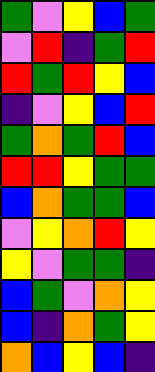[["green", "violet", "yellow", "blue", "green"], ["violet", "red", "indigo", "green", "red"], ["red", "green", "red", "yellow", "blue"], ["indigo", "violet", "yellow", "blue", "red"], ["green", "orange", "green", "red", "blue"], ["red", "red", "yellow", "green", "green"], ["blue", "orange", "green", "green", "blue"], ["violet", "yellow", "orange", "red", "yellow"], ["yellow", "violet", "green", "green", "indigo"], ["blue", "green", "violet", "orange", "yellow"], ["blue", "indigo", "orange", "green", "yellow"], ["orange", "blue", "yellow", "blue", "indigo"]]